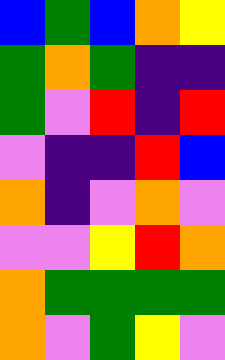[["blue", "green", "blue", "orange", "yellow"], ["green", "orange", "green", "indigo", "indigo"], ["green", "violet", "red", "indigo", "red"], ["violet", "indigo", "indigo", "red", "blue"], ["orange", "indigo", "violet", "orange", "violet"], ["violet", "violet", "yellow", "red", "orange"], ["orange", "green", "green", "green", "green"], ["orange", "violet", "green", "yellow", "violet"]]